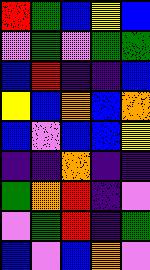[["red", "green", "blue", "yellow", "blue"], ["violet", "green", "violet", "green", "green"], ["blue", "red", "indigo", "indigo", "blue"], ["yellow", "blue", "orange", "blue", "orange"], ["blue", "violet", "blue", "blue", "yellow"], ["indigo", "indigo", "orange", "indigo", "indigo"], ["green", "orange", "red", "indigo", "violet"], ["violet", "green", "red", "indigo", "green"], ["blue", "violet", "blue", "orange", "violet"]]